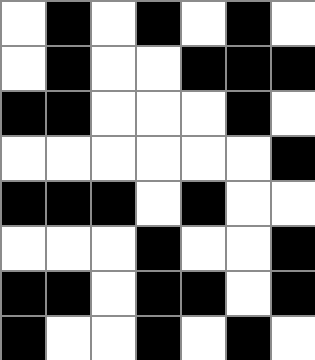[["white", "black", "white", "black", "white", "black", "white"], ["white", "black", "white", "white", "black", "black", "black"], ["black", "black", "white", "white", "white", "black", "white"], ["white", "white", "white", "white", "white", "white", "black"], ["black", "black", "black", "white", "black", "white", "white"], ["white", "white", "white", "black", "white", "white", "black"], ["black", "black", "white", "black", "black", "white", "black"], ["black", "white", "white", "black", "white", "black", "white"]]